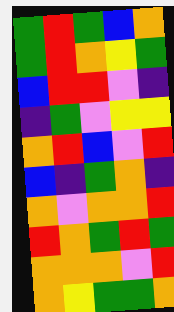[["green", "red", "green", "blue", "orange"], ["green", "red", "orange", "yellow", "green"], ["blue", "red", "red", "violet", "indigo"], ["indigo", "green", "violet", "yellow", "yellow"], ["orange", "red", "blue", "violet", "red"], ["blue", "indigo", "green", "orange", "indigo"], ["orange", "violet", "orange", "orange", "red"], ["red", "orange", "green", "red", "green"], ["orange", "orange", "orange", "violet", "red"], ["orange", "yellow", "green", "green", "orange"]]